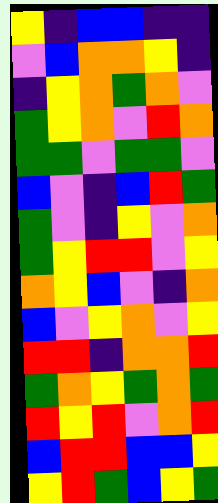[["yellow", "indigo", "blue", "blue", "indigo", "indigo"], ["violet", "blue", "orange", "orange", "yellow", "indigo"], ["indigo", "yellow", "orange", "green", "orange", "violet"], ["green", "yellow", "orange", "violet", "red", "orange"], ["green", "green", "violet", "green", "green", "violet"], ["blue", "violet", "indigo", "blue", "red", "green"], ["green", "violet", "indigo", "yellow", "violet", "orange"], ["green", "yellow", "red", "red", "violet", "yellow"], ["orange", "yellow", "blue", "violet", "indigo", "orange"], ["blue", "violet", "yellow", "orange", "violet", "yellow"], ["red", "red", "indigo", "orange", "orange", "red"], ["green", "orange", "yellow", "green", "orange", "green"], ["red", "yellow", "red", "violet", "orange", "red"], ["blue", "red", "red", "blue", "blue", "yellow"], ["yellow", "red", "green", "blue", "yellow", "green"]]